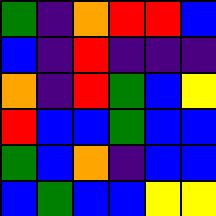[["green", "indigo", "orange", "red", "red", "blue"], ["blue", "indigo", "red", "indigo", "indigo", "indigo"], ["orange", "indigo", "red", "green", "blue", "yellow"], ["red", "blue", "blue", "green", "blue", "blue"], ["green", "blue", "orange", "indigo", "blue", "blue"], ["blue", "green", "blue", "blue", "yellow", "yellow"]]